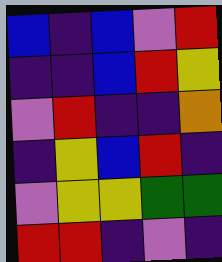[["blue", "indigo", "blue", "violet", "red"], ["indigo", "indigo", "blue", "red", "yellow"], ["violet", "red", "indigo", "indigo", "orange"], ["indigo", "yellow", "blue", "red", "indigo"], ["violet", "yellow", "yellow", "green", "green"], ["red", "red", "indigo", "violet", "indigo"]]